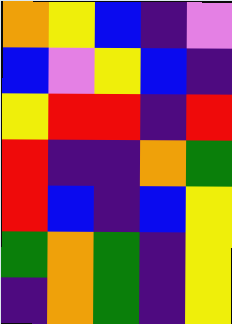[["orange", "yellow", "blue", "indigo", "violet"], ["blue", "violet", "yellow", "blue", "indigo"], ["yellow", "red", "red", "indigo", "red"], ["red", "indigo", "indigo", "orange", "green"], ["red", "blue", "indigo", "blue", "yellow"], ["green", "orange", "green", "indigo", "yellow"], ["indigo", "orange", "green", "indigo", "yellow"]]